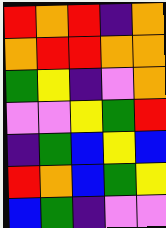[["red", "orange", "red", "indigo", "orange"], ["orange", "red", "red", "orange", "orange"], ["green", "yellow", "indigo", "violet", "orange"], ["violet", "violet", "yellow", "green", "red"], ["indigo", "green", "blue", "yellow", "blue"], ["red", "orange", "blue", "green", "yellow"], ["blue", "green", "indigo", "violet", "violet"]]